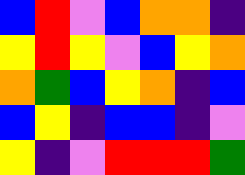[["blue", "red", "violet", "blue", "orange", "orange", "indigo"], ["yellow", "red", "yellow", "violet", "blue", "yellow", "orange"], ["orange", "green", "blue", "yellow", "orange", "indigo", "blue"], ["blue", "yellow", "indigo", "blue", "blue", "indigo", "violet"], ["yellow", "indigo", "violet", "red", "red", "red", "green"]]